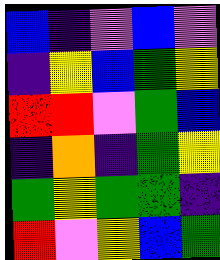[["blue", "indigo", "violet", "blue", "violet"], ["indigo", "yellow", "blue", "green", "yellow"], ["red", "red", "violet", "green", "blue"], ["indigo", "orange", "indigo", "green", "yellow"], ["green", "yellow", "green", "green", "indigo"], ["red", "violet", "yellow", "blue", "green"]]